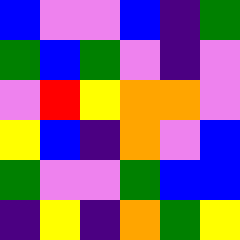[["blue", "violet", "violet", "blue", "indigo", "green"], ["green", "blue", "green", "violet", "indigo", "violet"], ["violet", "red", "yellow", "orange", "orange", "violet"], ["yellow", "blue", "indigo", "orange", "violet", "blue"], ["green", "violet", "violet", "green", "blue", "blue"], ["indigo", "yellow", "indigo", "orange", "green", "yellow"]]